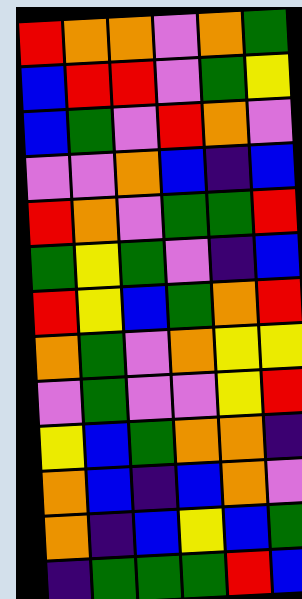[["red", "orange", "orange", "violet", "orange", "green"], ["blue", "red", "red", "violet", "green", "yellow"], ["blue", "green", "violet", "red", "orange", "violet"], ["violet", "violet", "orange", "blue", "indigo", "blue"], ["red", "orange", "violet", "green", "green", "red"], ["green", "yellow", "green", "violet", "indigo", "blue"], ["red", "yellow", "blue", "green", "orange", "red"], ["orange", "green", "violet", "orange", "yellow", "yellow"], ["violet", "green", "violet", "violet", "yellow", "red"], ["yellow", "blue", "green", "orange", "orange", "indigo"], ["orange", "blue", "indigo", "blue", "orange", "violet"], ["orange", "indigo", "blue", "yellow", "blue", "green"], ["indigo", "green", "green", "green", "red", "blue"]]